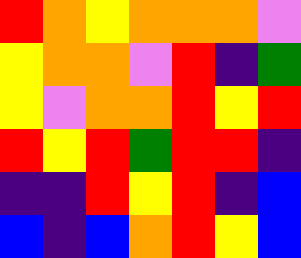[["red", "orange", "yellow", "orange", "orange", "orange", "violet"], ["yellow", "orange", "orange", "violet", "red", "indigo", "green"], ["yellow", "violet", "orange", "orange", "red", "yellow", "red"], ["red", "yellow", "red", "green", "red", "red", "indigo"], ["indigo", "indigo", "red", "yellow", "red", "indigo", "blue"], ["blue", "indigo", "blue", "orange", "red", "yellow", "blue"]]